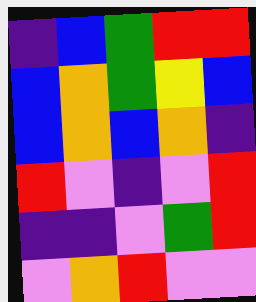[["indigo", "blue", "green", "red", "red"], ["blue", "orange", "green", "yellow", "blue"], ["blue", "orange", "blue", "orange", "indigo"], ["red", "violet", "indigo", "violet", "red"], ["indigo", "indigo", "violet", "green", "red"], ["violet", "orange", "red", "violet", "violet"]]